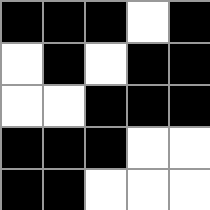[["black", "black", "black", "white", "black"], ["white", "black", "white", "black", "black"], ["white", "white", "black", "black", "black"], ["black", "black", "black", "white", "white"], ["black", "black", "white", "white", "white"]]